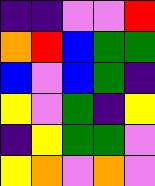[["indigo", "indigo", "violet", "violet", "red"], ["orange", "red", "blue", "green", "green"], ["blue", "violet", "blue", "green", "indigo"], ["yellow", "violet", "green", "indigo", "yellow"], ["indigo", "yellow", "green", "green", "violet"], ["yellow", "orange", "violet", "orange", "violet"]]